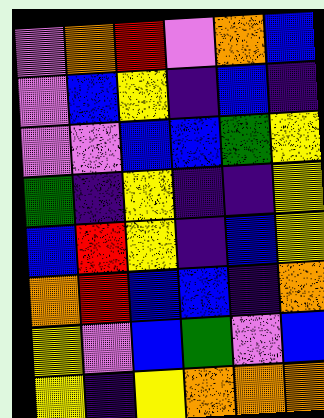[["violet", "orange", "red", "violet", "orange", "blue"], ["violet", "blue", "yellow", "indigo", "blue", "indigo"], ["violet", "violet", "blue", "blue", "green", "yellow"], ["green", "indigo", "yellow", "indigo", "indigo", "yellow"], ["blue", "red", "yellow", "indigo", "blue", "yellow"], ["orange", "red", "blue", "blue", "indigo", "orange"], ["yellow", "violet", "blue", "green", "violet", "blue"], ["yellow", "indigo", "yellow", "orange", "orange", "orange"]]